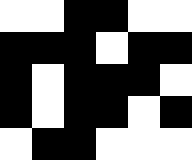[["white", "white", "black", "black", "white", "white"], ["black", "black", "black", "white", "black", "black"], ["black", "white", "black", "black", "black", "white"], ["black", "white", "black", "black", "white", "black"], ["white", "black", "black", "white", "white", "white"]]